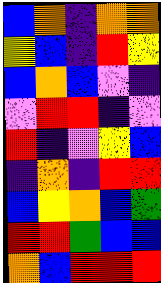[["blue", "orange", "indigo", "orange", "orange"], ["yellow", "blue", "indigo", "red", "yellow"], ["blue", "orange", "blue", "violet", "indigo"], ["violet", "red", "red", "indigo", "violet"], ["red", "indigo", "violet", "yellow", "blue"], ["indigo", "orange", "indigo", "red", "red"], ["blue", "yellow", "orange", "blue", "green"], ["red", "red", "green", "blue", "blue"], ["orange", "blue", "red", "red", "red"]]